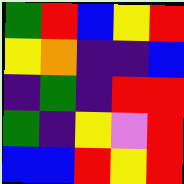[["green", "red", "blue", "yellow", "red"], ["yellow", "orange", "indigo", "indigo", "blue"], ["indigo", "green", "indigo", "red", "red"], ["green", "indigo", "yellow", "violet", "red"], ["blue", "blue", "red", "yellow", "red"]]